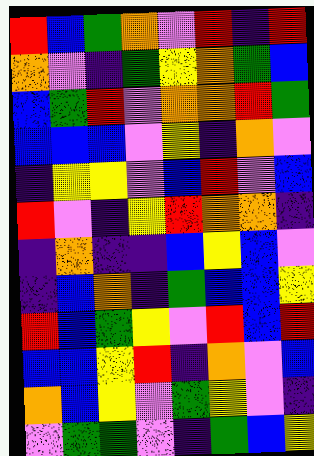[["red", "blue", "green", "orange", "violet", "red", "indigo", "red"], ["orange", "violet", "indigo", "green", "yellow", "orange", "green", "blue"], ["blue", "green", "red", "violet", "orange", "orange", "red", "green"], ["blue", "blue", "blue", "violet", "yellow", "indigo", "orange", "violet"], ["indigo", "yellow", "yellow", "violet", "blue", "red", "violet", "blue"], ["red", "violet", "indigo", "yellow", "red", "orange", "orange", "indigo"], ["indigo", "orange", "indigo", "indigo", "blue", "yellow", "blue", "violet"], ["indigo", "blue", "orange", "indigo", "green", "blue", "blue", "yellow"], ["red", "blue", "green", "yellow", "violet", "red", "blue", "red"], ["blue", "blue", "yellow", "red", "indigo", "orange", "violet", "blue"], ["orange", "blue", "yellow", "violet", "green", "yellow", "violet", "indigo"], ["violet", "green", "green", "violet", "indigo", "green", "blue", "yellow"]]